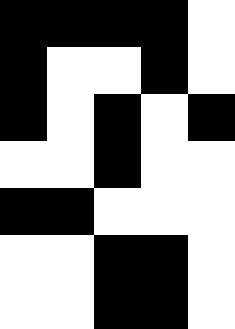[["black", "black", "black", "black", "white"], ["black", "white", "white", "black", "white"], ["black", "white", "black", "white", "black"], ["white", "white", "black", "white", "white"], ["black", "black", "white", "white", "white"], ["white", "white", "black", "black", "white"], ["white", "white", "black", "black", "white"]]